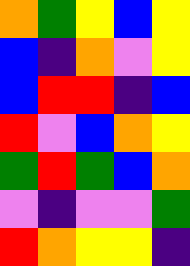[["orange", "green", "yellow", "blue", "yellow"], ["blue", "indigo", "orange", "violet", "yellow"], ["blue", "red", "red", "indigo", "blue"], ["red", "violet", "blue", "orange", "yellow"], ["green", "red", "green", "blue", "orange"], ["violet", "indigo", "violet", "violet", "green"], ["red", "orange", "yellow", "yellow", "indigo"]]